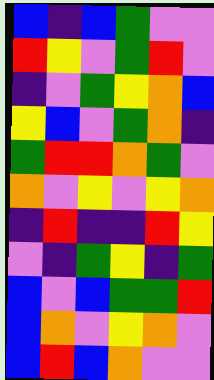[["blue", "indigo", "blue", "green", "violet", "violet"], ["red", "yellow", "violet", "green", "red", "violet"], ["indigo", "violet", "green", "yellow", "orange", "blue"], ["yellow", "blue", "violet", "green", "orange", "indigo"], ["green", "red", "red", "orange", "green", "violet"], ["orange", "violet", "yellow", "violet", "yellow", "orange"], ["indigo", "red", "indigo", "indigo", "red", "yellow"], ["violet", "indigo", "green", "yellow", "indigo", "green"], ["blue", "violet", "blue", "green", "green", "red"], ["blue", "orange", "violet", "yellow", "orange", "violet"], ["blue", "red", "blue", "orange", "violet", "violet"]]